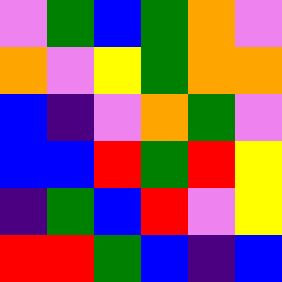[["violet", "green", "blue", "green", "orange", "violet"], ["orange", "violet", "yellow", "green", "orange", "orange"], ["blue", "indigo", "violet", "orange", "green", "violet"], ["blue", "blue", "red", "green", "red", "yellow"], ["indigo", "green", "blue", "red", "violet", "yellow"], ["red", "red", "green", "blue", "indigo", "blue"]]